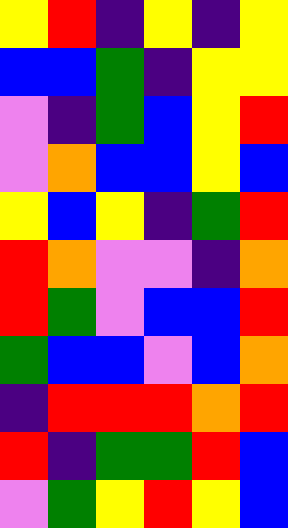[["yellow", "red", "indigo", "yellow", "indigo", "yellow"], ["blue", "blue", "green", "indigo", "yellow", "yellow"], ["violet", "indigo", "green", "blue", "yellow", "red"], ["violet", "orange", "blue", "blue", "yellow", "blue"], ["yellow", "blue", "yellow", "indigo", "green", "red"], ["red", "orange", "violet", "violet", "indigo", "orange"], ["red", "green", "violet", "blue", "blue", "red"], ["green", "blue", "blue", "violet", "blue", "orange"], ["indigo", "red", "red", "red", "orange", "red"], ["red", "indigo", "green", "green", "red", "blue"], ["violet", "green", "yellow", "red", "yellow", "blue"]]